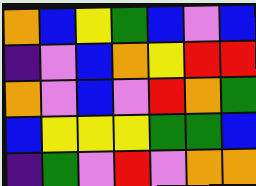[["orange", "blue", "yellow", "green", "blue", "violet", "blue"], ["indigo", "violet", "blue", "orange", "yellow", "red", "red"], ["orange", "violet", "blue", "violet", "red", "orange", "green"], ["blue", "yellow", "yellow", "yellow", "green", "green", "blue"], ["indigo", "green", "violet", "red", "violet", "orange", "orange"]]